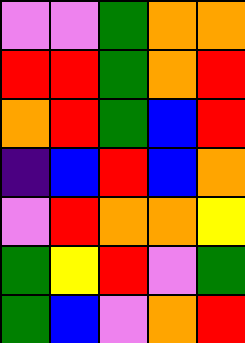[["violet", "violet", "green", "orange", "orange"], ["red", "red", "green", "orange", "red"], ["orange", "red", "green", "blue", "red"], ["indigo", "blue", "red", "blue", "orange"], ["violet", "red", "orange", "orange", "yellow"], ["green", "yellow", "red", "violet", "green"], ["green", "blue", "violet", "orange", "red"]]